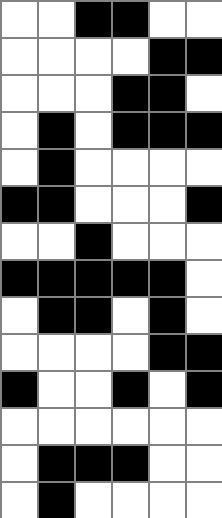[["white", "white", "black", "black", "white", "white"], ["white", "white", "white", "white", "black", "black"], ["white", "white", "white", "black", "black", "white"], ["white", "black", "white", "black", "black", "black"], ["white", "black", "white", "white", "white", "white"], ["black", "black", "white", "white", "white", "black"], ["white", "white", "black", "white", "white", "white"], ["black", "black", "black", "black", "black", "white"], ["white", "black", "black", "white", "black", "white"], ["white", "white", "white", "white", "black", "black"], ["black", "white", "white", "black", "white", "black"], ["white", "white", "white", "white", "white", "white"], ["white", "black", "black", "black", "white", "white"], ["white", "black", "white", "white", "white", "white"]]